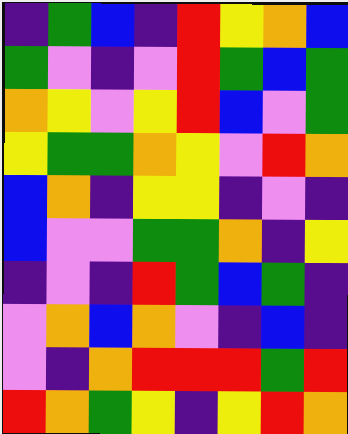[["indigo", "green", "blue", "indigo", "red", "yellow", "orange", "blue"], ["green", "violet", "indigo", "violet", "red", "green", "blue", "green"], ["orange", "yellow", "violet", "yellow", "red", "blue", "violet", "green"], ["yellow", "green", "green", "orange", "yellow", "violet", "red", "orange"], ["blue", "orange", "indigo", "yellow", "yellow", "indigo", "violet", "indigo"], ["blue", "violet", "violet", "green", "green", "orange", "indigo", "yellow"], ["indigo", "violet", "indigo", "red", "green", "blue", "green", "indigo"], ["violet", "orange", "blue", "orange", "violet", "indigo", "blue", "indigo"], ["violet", "indigo", "orange", "red", "red", "red", "green", "red"], ["red", "orange", "green", "yellow", "indigo", "yellow", "red", "orange"]]